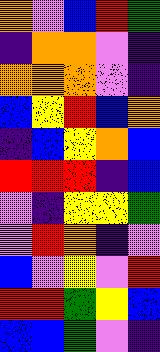[["orange", "violet", "blue", "red", "green"], ["indigo", "orange", "orange", "violet", "indigo"], ["orange", "orange", "orange", "violet", "indigo"], ["blue", "yellow", "red", "blue", "orange"], ["indigo", "blue", "yellow", "orange", "blue"], ["red", "red", "red", "indigo", "blue"], ["violet", "indigo", "yellow", "yellow", "green"], ["violet", "red", "orange", "indigo", "violet"], ["blue", "violet", "yellow", "violet", "red"], ["red", "red", "green", "yellow", "blue"], ["blue", "blue", "green", "violet", "indigo"]]